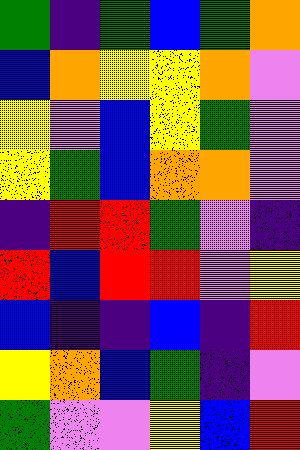[["green", "indigo", "green", "blue", "green", "orange"], ["blue", "orange", "yellow", "yellow", "orange", "violet"], ["yellow", "violet", "blue", "yellow", "green", "violet"], ["yellow", "green", "blue", "orange", "orange", "violet"], ["indigo", "red", "red", "green", "violet", "indigo"], ["red", "blue", "red", "red", "violet", "yellow"], ["blue", "indigo", "indigo", "blue", "indigo", "red"], ["yellow", "orange", "blue", "green", "indigo", "violet"], ["green", "violet", "violet", "yellow", "blue", "red"]]